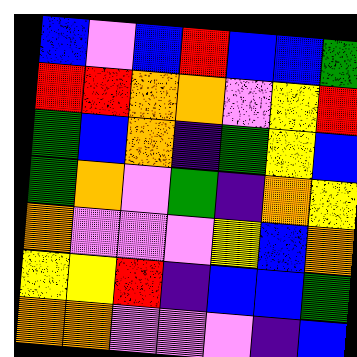[["blue", "violet", "blue", "red", "blue", "blue", "green"], ["red", "red", "orange", "orange", "violet", "yellow", "red"], ["green", "blue", "orange", "indigo", "green", "yellow", "blue"], ["green", "orange", "violet", "green", "indigo", "orange", "yellow"], ["orange", "violet", "violet", "violet", "yellow", "blue", "orange"], ["yellow", "yellow", "red", "indigo", "blue", "blue", "green"], ["orange", "orange", "violet", "violet", "violet", "indigo", "blue"]]